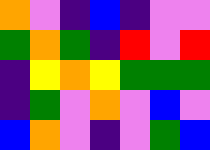[["orange", "violet", "indigo", "blue", "indigo", "violet", "violet"], ["green", "orange", "green", "indigo", "red", "violet", "red"], ["indigo", "yellow", "orange", "yellow", "green", "green", "green"], ["indigo", "green", "violet", "orange", "violet", "blue", "violet"], ["blue", "orange", "violet", "indigo", "violet", "green", "blue"]]